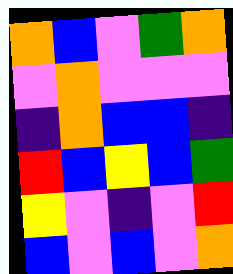[["orange", "blue", "violet", "green", "orange"], ["violet", "orange", "violet", "violet", "violet"], ["indigo", "orange", "blue", "blue", "indigo"], ["red", "blue", "yellow", "blue", "green"], ["yellow", "violet", "indigo", "violet", "red"], ["blue", "violet", "blue", "violet", "orange"]]